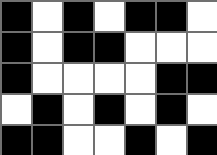[["black", "white", "black", "white", "black", "black", "white"], ["black", "white", "black", "black", "white", "white", "white"], ["black", "white", "white", "white", "white", "black", "black"], ["white", "black", "white", "black", "white", "black", "white"], ["black", "black", "white", "white", "black", "white", "black"]]